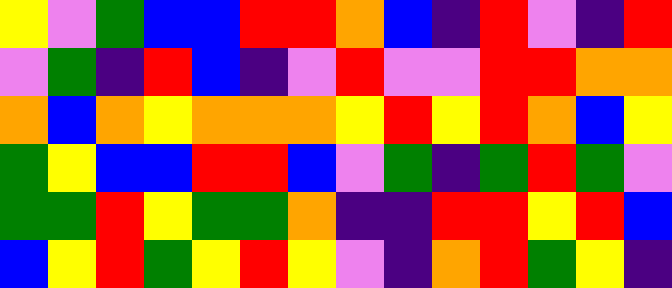[["yellow", "violet", "green", "blue", "blue", "red", "red", "orange", "blue", "indigo", "red", "violet", "indigo", "red"], ["violet", "green", "indigo", "red", "blue", "indigo", "violet", "red", "violet", "violet", "red", "red", "orange", "orange"], ["orange", "blue", "orange", "yellow", "orange", "orange", "orange", "yellow", "red", "yellow", "red", "orange", "blue", "yellow"], ["green", "yellow", "blue", "blue", "red", "red", "blue", "violet", "green", "indigo", "green", "red", "green", "violet"], ["green", "green", "red", "yellow", "green", "green", "orange", "indigo", "indigo", "red", "red", "yellow", "red", "blue"], ["blue", "yellow", "red", "green", "yellow", "red", "yellow", "violet", "indigo", "orange", "red", "green", "yellow", "indigo"]]